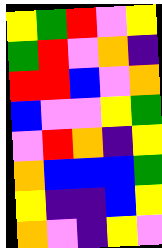[["yellow", "green", "red", "violet", "yellow"], ["green", "red", "violet", "orange", "indigo"], ["red", "red", "blue", "violet", "orange"], ["blue", "violet", "violet", "yellow", "green"], ["violet", "red", "orange", "indigo", "yellow"], ["orange", "blue", "blue", "blue", "green"], ["yellow", "indigo", "indigo", "blue", "yellow"], ["orange", "violet", "indigo", "yellow", "violet"]]